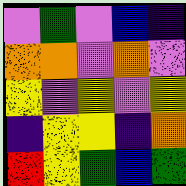[["violet", "green", "violet", "blue", "indigo"], ["orange", "orange", "violet", "orange", "violet"], ["yellow", "violet", "yellow", "violet", "yellow"], ["indigo", "yellow", "yellow", "indigo", "orange"], ["red", "yellow", "green", "blue", "green"]]